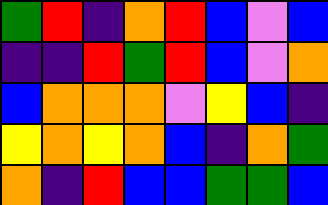[["green", "red", "indigo", "orange", "red", "blue", "violet", "blue"], ["indigo", "indigo", "red", "green", "red", "blue", "violet", "orange"], ["blue", "orange", "orange", "orange", "violet", "yellow", "blue", "indigo"], ["yellow", "orange", "yellow", "orange", "blue", "indigo", "orange", "green"], ["orange", "indigo", "red", "blue", "blue", "green", "green", "blue"]]